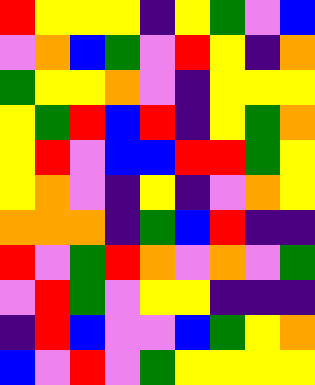[["red", "yellow", "yellow", "yellow", "indigo", "yellow", "green", "violet", "blue"], ["violet", "orange", "blue", "green", "violet", "red", "yellow", "indigo", "orange"], ["green", "yellow", "yellow", "orange", "violet", "indigo", "yellow", "yellow", "yellow"], ["yellow", "green", "red", "blue", "red", "indigo", "yellow", "green", "orange"], ["yellow", "red", "violet", "blue", "blue", "red", "red", "green", "yellow"], ["yellow", "orange", "violet", "indigo", "yellow", "indigo", "violet", "orange", "yellow"], ["orange", "orange", "orange", "indigo", "green", "blue", "red", "indigo", "indigo"], ["red", "violet", "green", "red", "orange", "violet", "orange", "violet", "green"], ["violet", "red", "green", "violet", "yellow", "yellow", "indigo", "indigo", "indigo"], ["indigo", "red", "blue", "violet", "violet", "blue", "green", "yellow", "orange"], ["blue", "violet", "red", "violet", "green", "yellow", "yellow", "yellow", "yellow"]]